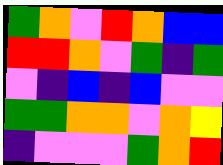[["green", "orange", "violet", "red", "orange", "blue", "blue"], ["red", "red", "orange", "violet", "green", "indigo", "green"], ["violet", "indigo", "blue", "indigo", "blue", "violet", "violet"], ["green", "green", "orange", "orange", "violet", "orange", "yellow"], ["indigo", "violet", "violet", "violet", "green", "orange", "red"]]